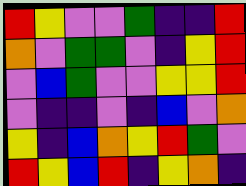[["red", "yellow", "violet", "violet", "green", "indigo", "indigo", "red"], ["orange", "violet", "green", "green", "violet", "indigo", "yellow", "red"], ["violet", "blue", "green", "violet", "violet", "yellow", "yellow", "red"], ["violet", "indigo", "indigo", "violet", "indigo", "blue", "violet", "orange"], ["yellow", "indigo", "blue", "orange", "yellow", "red", "green", "violet"], ["red", "yellow", "blue", "red", "indigo", "yellow", "orange", "indigo"]]